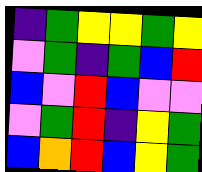[["indigo", "green", "yellow", "yellow", "green", "yellow"], ["violet", "green", "indigo", "green", "blue", "red"], ["blue", "violet", "red", "blue", "violet", "violet"], ["violet", "green", "red", "indigo", "yellow", "green"], ["blue", "orange", "red", "blue", "yellow", "green"]]